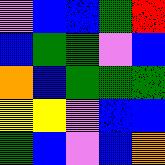[["violet", "blue", "blue", "green", "red"], ["blue", "green", "green", "violet", "blue"], ["orange", "blue", "green", "green", "green"], ["yellow", "yellow", "violet", "blue", "blue"], ["green", "blue", "violet", "blue", "orange"]]